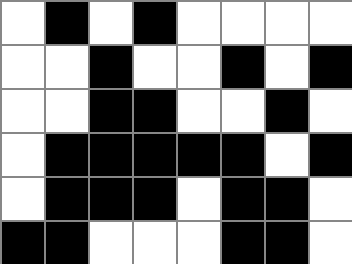[["white", "black", "white", "black", "white", "white", "white", "white"], ["white", "white", "black", "white", "white", "black", "white", "black"], ["white", "white", "black", "black", "white", "white", "black", "white"], ["white", "black", "black", "black", "black", "black", "white", "black"], ["white", "black", "black", "black", "white", "black", "black", "white"], ["black", "black", "white", "white", "white", "black", "black", "white"]]